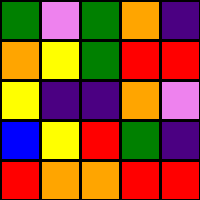[["green", "violet", "green", "orange", "indigo"], ["orange", "yellow", "green", "red", "red"], ["yellow", "indigo", "indigo", "orange", "violet"], ["blue", "yellow", "red", "green", "indigo"], ["red", "orange", "orange", "red", "red"]]